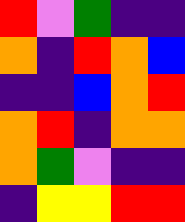[["red", "violet", "green", "indigo", "indigo"], ["orange", "indigo", "red", "orange", "blue"], ["indigo", "indigo", "blue", "orange", "red"], ["orange", "red", "indigo", "orange", "orange"], ["orange", "green", "violet", "indigo", "indigo"], ["indigo", "yellow", "yellow", "red", "red"]]